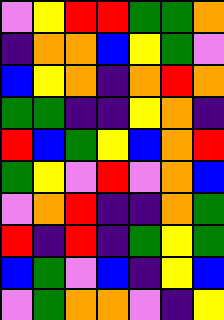[["violet", "yellow", "red", "red", "green", "green", "orange"], ["indigo", "orange", "orange", "blue", "yellow", "green", "violet"], ["blue", "yellow", "orange", "indigo", "orange", "red", "orange"], ["green", "green", "indigo", "indigo", "yellow", "orange", "indigo"], ["red", "blue", "green", "yellow", "blue", "orange", "red"], ["green", "yellow", "violet", "red", "violet", "orange", "blue"], ["violet", "orange", "red", "indigo", "indigo", "orange", "green"], ["red", "indigo", "red", "indigo", "green", "yellow", "green"], ["blue", "green", "violet", "blue", "indigo", "yellow", "blue"], ["violet", "green", "orange", "orange", "violet", "indigo", "yellow"]]